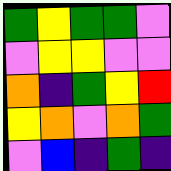[["green", "yellow", "green", "green", "violet"], ["violet", "yellow", "yellow", "violet", "violet"], ["orange", "indigo", "green", "yellow", "red"], ["yellow", "orange", "violet", "orange", "green"], ["violet", "blue", "indigo", "green", "indigo"]]